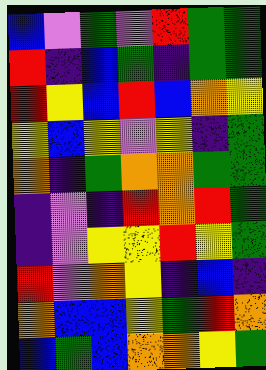[["blue", "violet", "green", "violet", "red", "green", "green"], ["red", "indigo", "blue", "green", "indigo", "green", "green"], ["red", "yellow", "blue", "red", "blue", "orange", "yellow"], ["yellow", "blue", "yellow", "violet", "yellow", "indigo", "green"], ["orange", "indigo", "green", "orange", "orange", "green", "green"], ["indigo", "violet", "indigo", "red", "orange", "red", "green"], ["indigo", "violet", "yellow", "yellow", "red", "yellow", "green"], ["red", "violet", "orange", "yellow", "indigo", "blue", "indigo"], ["orange", "blue", "blue", "yellow", "green", "red", "orange"], ["blue", "green", "blue", "orange", "orange", "yellow", "green"]]